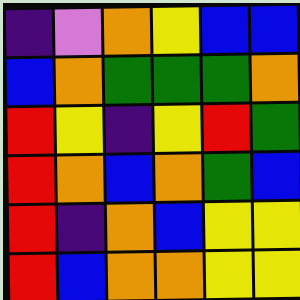[["indigo", "violet", "orange", "yellow", "blue", "blue"], ["blue", "orange", "green", "green", "green", "orange"], ["red", "yellow", "indigo", "yellow", "red", "green"], ["red", "orange", "blue", "orange", "green", "blue"], ["red", "indigo", "orange", "blue", "yellow", "yellow"], ["red", "blue", "orange", "orange", "yellow", "yellow"]]